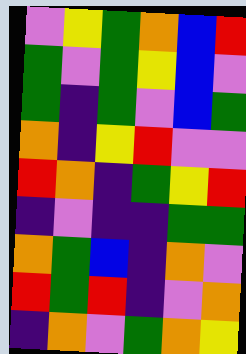[["violet", "yellow", "green", "orange", "blue", "red"], ["green", "violet", "green", "yellow", "blue", "violet"], ["green", "indigo", "green", "violet", "blue", "green"], ["orange", "indigo", "yellow", "red", "violet", "violet"], ["red", "orange", "indigo", "green", "yellow", "red"], ["indigo", "violet", "indigo", "indigo", "green", "green"], ["orange", "green", "blue", "indigo", "orange", "violet"], ["red", "green", "red", "indigo", "violet", "orange"], ["indigo", "orange", "violet", "green", "orange", "yellow"]]